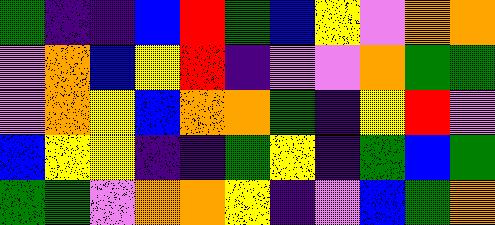[["green", "indigo", "indigo", "blue", "red", "green", "blue", "yellow", "violet", "orange", "orange"], ["violet", "orange", "blue", "yellow", "red", "indigo", "violet", "violet", "orange", "green", "green"], ["violet", "orange", "yellow", "blue", "orange", "orange", "green", "indigo", "yellow", "red", "violet"], ["blue", "yellow", "yellow", "indigo", "indigo", "green", "yellow", "indigo", "green", "blue", "green"], ["green", "green", "violet", "orange", "orange", "yellow", "indigo", "violet", "blue", "green", "orange"]]